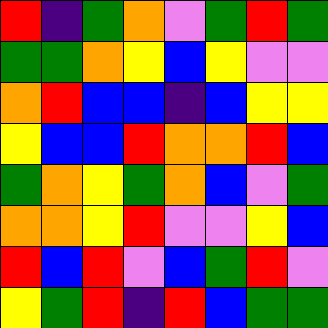[["red", "indigo", "green", "orange", "violet", "green", "red", "green"], ["green", "green", "orange", "yellow", "blue", "yellow", "violet", "violet"], ["orange", "red", "blue", "blue", "indigo", "blue", "yellow", "yellow"], ["yellow", "blue", "blue", "red", "orange", "orange", "red", "blue"], ["green", "orange", "yellow", "green", "orange", "blue", "violet", "green"], ["orange", "orange", "yellow", "red", "violet", "violet", "yellow", "blue"], ["red", "blue", "red", "violet", "blue", "green", "red", "violet"], ["yellow", "green", "red", "indigo", "red", "blue", "green", "green"]]